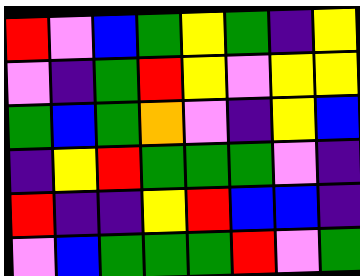[["red", "violet", "blue", "green", "yellow", "green", "indigo", "yellow"], ["violet", "indigo", "green", "red", "yellow", "violet", "yellow", "yellow"], ["green", "blue", "green", "orange", "violet", "indigo", "yellow", "blue"], ["indigo", "yellow", "red", "green", "green", "green", "violet", "indigo"], ["red", "indigo", "indigo", "yellow", "red", "blue", "blue", "indigo"], ["violet", "blue", "green", "green", "green", "red", "violet", "green"]]